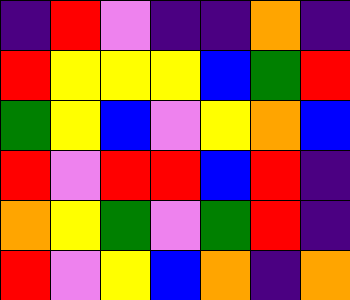[["indigo", "red", "violet", "indigo", "indigo", "orange", "indigo"], ["red", "yellow", "yellow", "yellow", "blue", "green", "red"], ["green", "yellow", "blue", "violet", "yellow", "orange", "blue"], ["red", "violet", "red", "red", "blue", "red", "indigo"], ["orange", "yellow", "green", "violet", "green", "red", "indigo"], ["red", "violet", "yellow", "blue", "orange", "indigo", "orange"]]